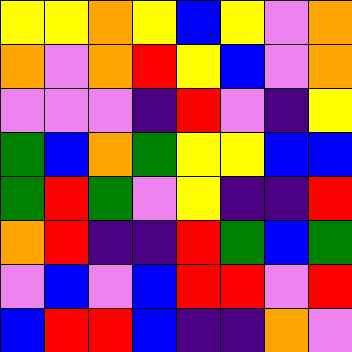[["yellow", "yellow", "orange", "yellow", "blue", "yellow", "violet", "orange"], ["orange", "violet", "orange", "red", "yellow", "blue", "violet", "orange"], ["violet", "violet", "violet", "indigo", "red", "violet", "indigo", "yellow"], ["green", "blue", "orange", "green", "yellow", "yellow", "blue", "blue"], ["green", "red", "green", "violet", "yellow", "indigo", "indigo", "red"], ["orange", "red", "indigo", "indigo", "red", "green", "blue", "green"], ["violet", "blue", "violet", "blue", "red", "red", "violet", "red"], ["blue", "red", "red", "blue", "indigo", "indigo", "orange", "violet"]]